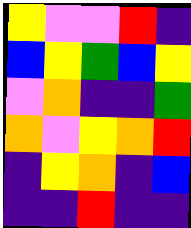[["yellow", "violet", "violet", "red", "indigo"], ["blue", "yellow", "green", "blue", "yellow"], ["violet", "orange", "indigo", "indigo", "green"], ["orange", "violet", "yellow", "orange", "red"], ["indigo", "yellow", "orange", "indigo", "blue"], ["indigo", "indigo", "red", "indigo", "indigo"]]